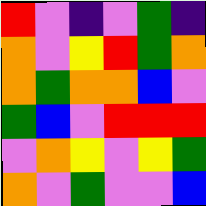[["red", "violet", "indigo", "violet", "green", "indigo"], ["orange", "violet", "yellow", "red", "green", "orange"], ["orange", "green", "orange", "orange", "blue", "violet"], ["green", "blue", "violet", "red", "red", "red"], ["violet", "orange", "yellow", "violet", "yellow", "green"], ["orange", "violet", "green", "violet", "violet", "blue"]]